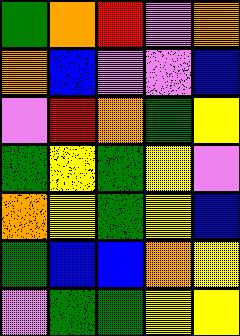[["green", "orange", "red", "violet", "orange"], ["orange", "blue", "violet", "violet", "blue"], ["violet", "red", "orange", "green", "yellow"], ["green", "yellow", "green", "yellow", "violet"], ["orange", "yellow", "green", "yellow", "blue"], ["green", "blue", "blue", "orange", "yellow"], ["violet", "green", "green", "yellow", "yellow"]]